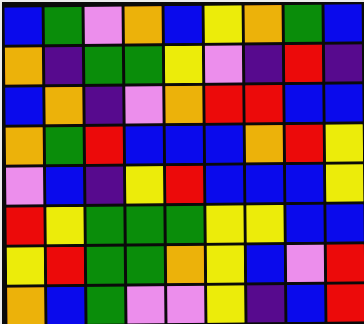[["blue", "green", "violet", "orange", "blue", "yellow", "orange", "green", "blue"], ["orange", "indigo", "green", "green", "yellow", "violet", "indigo", "red", "indigo"], ["blue", "orange", "indigo", "violet", "orange", "red", "red", "blue", "blue"], ["orange", "green", "red", "blue", "blue", "blue", "orange", "red", "yellow"], ["violet", "blue", "indigo", "yellow", "red", "blue", "blue", "blue", "yellow"], ["red", "yellow", "green", "green", "green", "yellow", "yellow", "blue", "blue"], ["yellow", "red", "green", "green", "orange", "yellow", "blue", "violet", "red"], ["orange", "blue", "green", "violet", "violet", "yellow", "indigo", "blue", "red"]]